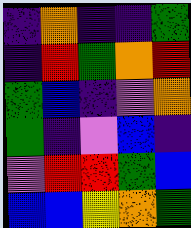[["indigo", "orange", "indigo", "indigo", "green"], ["indigo", "red", "green", "orange", "red"], ["green", "blue", "indigo", "violet", "orange"], ["green", "indigo", "violet", "blue", "indigo"], ["violet", "red", "red", "green", "blue"], ["blue", "blue", "yellow", "orange", "green"]]